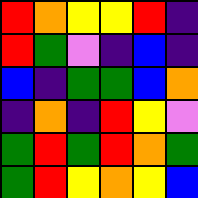[["red", "orange", "yellow", "yellow", "red", "indigo"], ["red", "green", "violet", "indigo", "blue", "indigo"], ["blue", "indigo", "green", "green", "blue", "orange"], ["indigo", "orange", "indigo", "red", "yellow", "violet"], ["green", "red", "green", "red", "orange", "green"], ["green", "red", "yellow", "orange", "yellow", "blue"]]